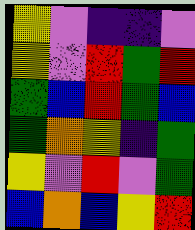[["yellow", "violet", "indigo", "indigo", "violet"], ["yellow", "violet", "red", "green", "red"], ["green", "blue", "red", "green", "blue"], ["green", "orange", "yellow", "indigo", "green"], ["yellow", "violet", "red", "violet", "green"], ["blue", "orange", "blue", "yellow", "red"]]